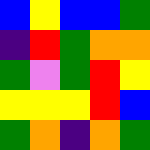[["blue", "yellow", "blue", "blue", "green"], ["indigo", "red", "green", "orange", "orange"], ["green", "violet", "green", "red", "yellow"], ["yellow", "yellow", "yellow", "red", "blue"], ["green", "orange", "indigo", "orange", "green"]]